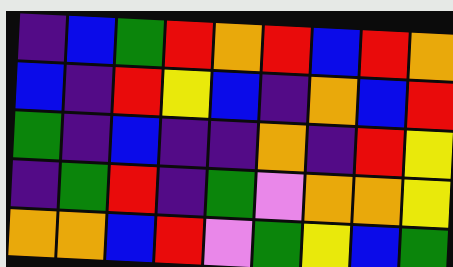[["indigo", "blue", "green", "red", "orange", "red", "blue", "red", "orange"], ["blue", "indigo", "red", "yellow", "blue", "indigo", "orange", "blue", "red"], ["green", "indigo", "blue", "indigo", "indigo", "orange", "indigo", "red", "yellow"], ["indigo", "green", "red", "indigo", "green", "violet", "orange", "orange", "yellow"], ["orange", "orange", "blue", "red", "violet", "green", "yellow", "blue", "green"]]